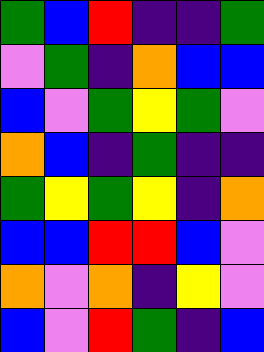[["green", "blue", "red", "indigo", "indigo", "green"], ["violet", "green", "indigo", "orange", "blue", "blue"], ["blue", "violet", "green", "yellow", "green", "violet"], ["orange", "blue", "indigo", "green", "indigo", "indigo"], ["green", "yellow", "green", "yellow", "indigo", "orange"], ["blue", "blue", "red", "red", "blue", "violet"], ["orange", "violet", "orange", "indigo", "yellow", "violet"], ["blue", "violet", "red", "green", "indigo", "blue"]]